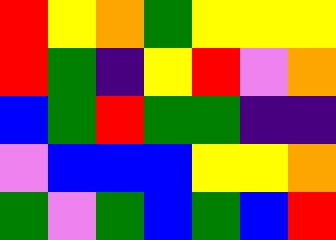[["red", "yellow", "orange", "green", "yellow", "yellow", "yellow"], ["red", "green", "indigo", "yellow", "red", "violet", "orange"], ["blue", "green", "red", "green", "green", "indigo", "indigo"], ["violet", "blue", "blue", "blue", "yellow", "yellow", "orange"], ["green", "violet", "green", "blue", "green", "blue", "red"]]